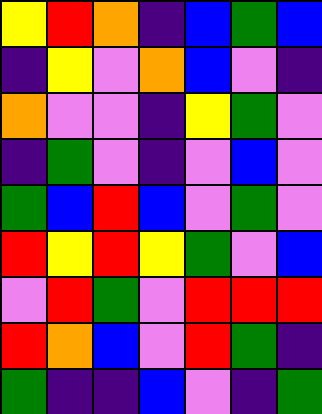[["yellow", "red", "orange", "indigo", "blue", "green", "blue"], ["indigo", "yellow", "violet", "orange", "blue", "violet", "indigo"], ["orange", "violet", "violet", "indigo", "yellow", "green", "violet"], ["indigo", "green", "violet", "indigo", "violet", "blue", "violet"], ["green", "blue", "red", "blue", "violet", "green", "violet"], ["red", "yellow", "red", "yellow", "green", "violet", "blue"], ["violet", "red", "green", "violet", "red", "red", "red"], ["red", "orange", "blue", "violet", "red", "green", "indigo"], ["green", "indigo", "indigo", "blue", "violet", "indigo", "green"]]